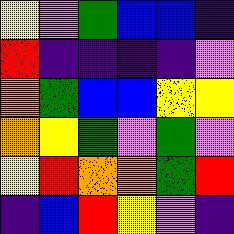[["yellow", "violet", "green", "blue", "blue", "indigo"], ["red", "indigo", "indigo", "indigo", "indigo", "violet"], ["orange", "green", "blue", "blue", "yellow", "yellow"], ["orange", "yellow", "green", "violet", "green", "violet"], ["yellow", "red", "orange", "orange", "green", "red"], ["indigo", "blue", "red", "yellow", "violet", "indigo"]]